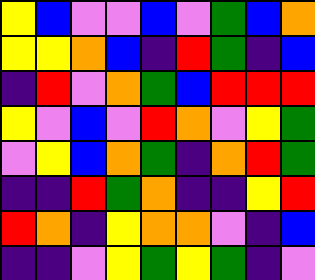[["yellow", "blue", "violet", "violet", "blue", "violet", "green", "blue", "orange"], ["yellow", "yellow", "orange", "blue", "indigo", "red", "green", "indigo", "blue"], ["indigo", "red", "violet", "orange", "green", "blue", "red", "red", "red"], ["yellow", "violet", "blue", "violet", "red", "orange", "violet", "yellow", "green"], ["violet", "yellow", "blue", "orange", "green", "indigo", "orange", "red", "green"], ["indigo", "indigo", "red", "green", "orange", "indigo", "indigo", "yellow", "red"], ["red", "orange", "indigo", "yellow", "orange", "orange", "violet", "indigo", "blue"], ["indigo", "indigo", "violet", "yellow", "green", "yellow", "green", "indigo", "violet"]]